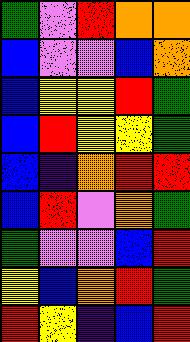[["green", "violet", "red", "orange", "orange"], ["blue", "violet", "violet", "blue", "orange"], ["blue", "yellow", "yellow", "red", "green"], ["blue", "red", "yellow", "yellow", "green"], ["blue", "indigo", "orange", "red", "red"], ["blue", "red", "violet", "orange", "green"], ["green", "violet", "violet", "blue", "red"], ["yellow", "blue", "orange", "red", "green"], ["red", "yellow", "indigo", "blue", "red"]]